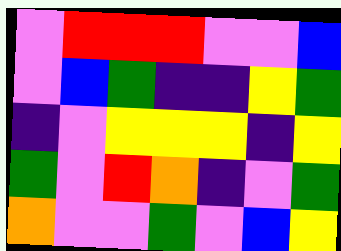[["violet", "red", "red", "red", "violet", "violet", "blue"], ["violet", "blue", "green", "indigo", "indigo", "yellow", "green"], ["indigo", "violet", "yellow", "yellow", "yellow", "indigo", "yellow"], ["green", "violet", "red", "orange", "indigo", "violet", "green"], ["orange", "violet", "violet", "green", "violet", "blue", "yellow"]]